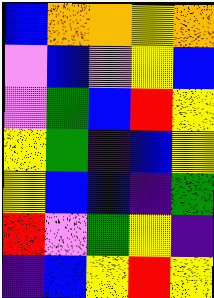[["blue", "orange", "orange", "yellow", "orange"], ["violet", "blue", "violet", "yellow", "blue"], ["violet", "green", "blue", "red", "yellow"], ["yellow", "green", "indigo", "blue", "yellow"], ["yellow", "blue", "blue", "indigo", "green"], ["red", "violet", "green", "yellow", "indigo"], ["indigo", "blue", "yellow", "red", "yellow"]]